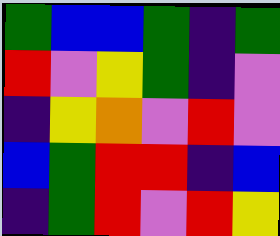[["green", "blue", "blue", "green", "indigo", "green"], ["red", "violet", "yellow", "green", "indigo", "violet"], ["indigo", "yellow", "orange", "violet", "red", "violet"], ["blue", "green", "red", "red", "indigo", "blue"], ["indigo", "green", "red", "violet", "red", "yellow"]]